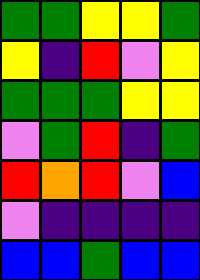[["green", "green", "yellow", "yellow", "green"], ["yellow", "indigo", "red", "violet", "yellow"], ["green", "green", "green", "yellow", "yellow"], ["violet", "green", "red", "indigo", "green"], ["red", "orange", "red", "violet", "blue"], ["violet", "indigo", "indigo", "indigo", "indigo"], ["blue", "blue", "green", "blue", "blue"]]